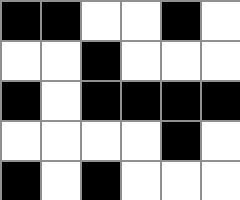[["black", "black", "white", "white", "black", "white"], ["white", "white", "black", "white", "white", "white"], ["black", "white", "black", "black", "black", "black"], ["white", "white", "white", "white", "black", "white"], ["black", "white", "black", "white", "white", "white"]]